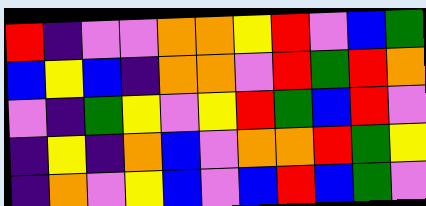[["red", "indigo", "violet", "violet", "orange", "orange", "yellow", "red", "violet", "blue", "green"], ["blue", "yellow", "blue", "indigo", "orange", "orange", "violet", "red", "green", "red", "orange"], ["violet", "indigo", "green", "yellow", "violet", "yellow", "red", "green", "blue", "red", "violet"], ["indigo", "yellow", "indigo", "orange", "blue", "violet", "orange", "orange", "red", "green", "yellow"], ["indigo", "orange", "violet", "yellow", "blue", "violet", "blue", "red", "blue", "green", "violet"]]